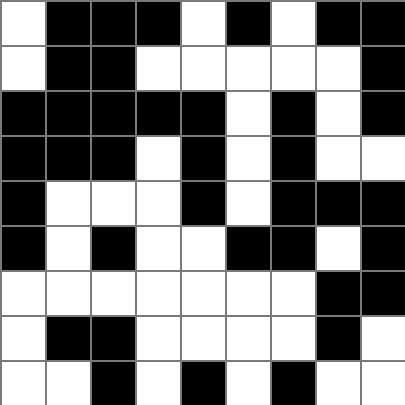[["white", "black", "black", "black", "white", "black", "white", "black", "black"], ["white", "black", "black", "white", "white", "white", "white", "white", "black"], ["black", "black", "black", "black", "black", "white", "black", "white", "black"], ["black", "black", "black", "white", "black", "white", "black", "white", "white"], ["black", "white", "white", "white", "black", "white", "black", "black", "black"], ["black", "white", "black", "white", "white", "black", "black", "white", "black"], ["white", "white", "white", "white", "white", "white", "white", "black", "black"], ["white", "black", "black", "white", "white", "white", "white", "black", "white"], ["white", "white", "black", "white", "black", "white", "black", "white", "white"]]